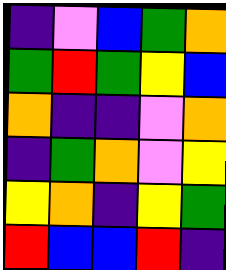[["indigo", "violet", "blue", "green", "orange"], ["green", "red", "green", "yellow", "blue"], ["orange", "indigo", "indigo", "violet", "orange"], ["indigo", "green", "orange", "violet", "yellow"], ["yellow", "orange", "indigo", "yellow", "green"], ["red", "blue", "blue", "red", "indigo"]]